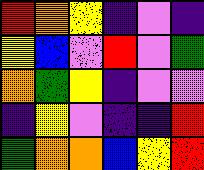[["red", "orange", "yellow", "indigo", "violet", "indigo"], ["yellow", "blue", "violet", "red", "violet", "green"], ["orange", "green", "yellow", "indigo", "violet", "violet"], ["indigo", "yellow", "violet", "indigo", "indigo", "red"], ["green", "orange", "orange", "blue", "yellow", "red"]]